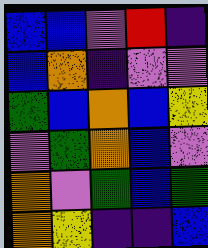[["blue", "blue", "violet", "red", "indigo"], ["blue", "orange", "indigo", "violet", "violet"], ["green", "blue", "orange", "blue", "yellow"], ["violet", "green", "orange", "blue", "violet"], ["orange", "violet", "green", "blue", "green"], ["orange", "yellow", "indigo", "indigo", "blue"]]